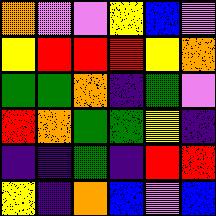[["orange", "violet", "violet", "yellow", "blue", "violet"], ["yellow", "red", "red", "red", "yellow", "orange"], ["green", "green", "orange", "indigo", "green", "violet"], ["red", "orange", "green", "green", "yellow", "indigo"], ["indigo", "indigo", "green", "indigo", "red", "red"], ["yellow", "indigo", "orange", "blue", "violet", "blue"]]